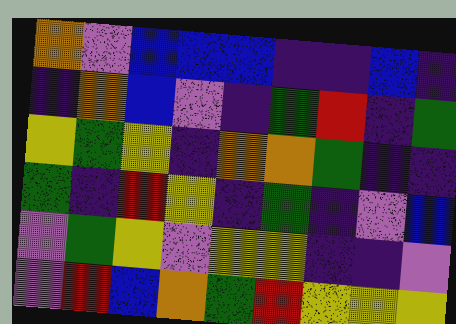[["orange", "violet", "blue", "blue", "blue", "indigo", "indigo", "blue", "indigo"], ["indigo", "orange", "blue", "violet", "indigo", "green", "red", "indigo", "green"], ["yellow", "green", "yellow", "indigo", "orange", "orange", "green", "indigo", "indigo"], ["green", "indigo", "red", "yellow", "indigo", "green", "indigo", "violet", "blue"], ["violet", "green", "yellow", "violet", "yellow", "yellow", "indigo", "indigo", "violet"], ["violet", "red", "blue", "orange", "green", "red", "yellow", "yellow", "yellow"]]